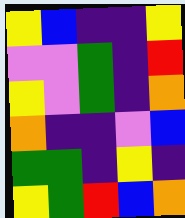[["yellow", "blue", "indigo", "indigo", "yellow"], ["violet", "violet", "green", "indigo", "red"], ["yellow", "violet", "green", "indigo", "orange"], ["orange", "indigo", "indigo", "violet", "blue"], ["green", "green", "indigo", "yellow", "indigo"], ["yellow", "green", "red", "blue", "orange"]]